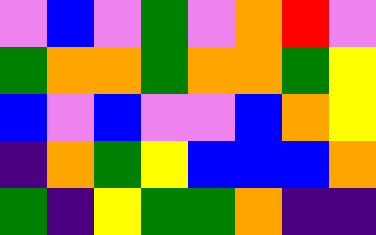[["violet", "blue", "violet", "green", "violet", "orange", "red", "violet"], ["green", "orange", "orange", "green", "orange", "orange", "green", "yellow"], ["blue", "violet", "blue", "violet", "violet", "blue", "orange", "yellow"], ["indigo", "orange", "green", "yellow", "blue", "blue", "blue", "orange"], ["green", "indigo", "yellow", "green", "green", "orange", "indigo", "indigo"]]